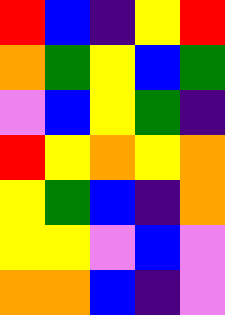[["red", "blue", "indigo", "yellow", "red"], ["orange", "green", "yellow", "blue", "green"], ["violet", "blue", "yellow", "green", "indigo"], ["red", "yellow", "orange", "yellow", "orange"], ["yellow", "green", "blue", "indigo", "orange"], ["yellow", "yellow", "violet", "blue", "violet"], ["orange", "orange", "blue", "indigo", "violet"]]